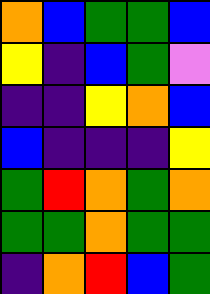[["orange", "blue", "green", "green", "blue"], ["yellow", "indigo", "blue", "green", "violet"], ["indigo", "indigo", "yellow", "orange", "blue"], ["blue", "indigo", "indigo", "indigo", "yellow"], ["green", "red", "orange", "green", "orange"], ["green", "green", "orange", "green", "green"], ["indigo", "orange", "red", "blue", "green"]]